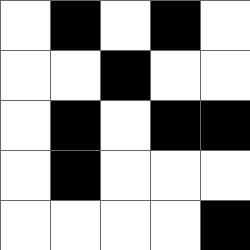[["white", "black", "white", "black", "white"], ["white", "white", "black", "white", "white"], ["white", "black", "white", "black", "black"], ["white", "black", "white", "white", "white"], ["white", "white", "white", "white", "black"]]